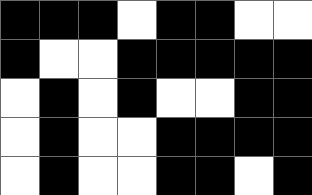[["black", "black", "black", "white", "black", "black", "white", "white"], ["black", "white", "white", "black", "black", "black", "black", "black"], ["white", "black", "white", "black", "white", "white", "black", "black"], ["white", "black", "white", "white", "black", "black", "black", "black"], ["white", "black", "white", "white", "black", "black", "white", "black"]]